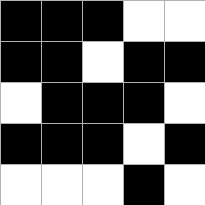[["black", "black", "black", "white", "white"], ["black", "black", "white", "black", "black"], ["white", "black", "black", "black", "white"], ["black", "black", "black", "white", "black"], ["white", "white", "white", "black", "white"]]